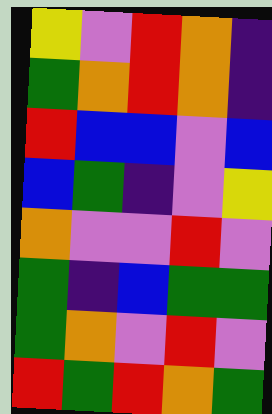[["yellow", "violet", "red", "orange", "indigo"], ["green", "orange", "red", "orange", "indigo"], ["red", "blue", "blue", "violet", "blue"], ["blue", "green", "indigo", "violet", "yellow"], ["orange", "violet", "violet", "red", "violet"], ["green", "indigo", "blue", "green", "green"], ["green", "orange", "violet", "red", "violet"], ["red", "green", "red", "orange", "green"]]